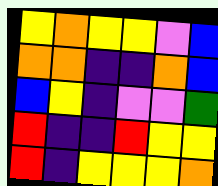[["yellow", "orange", "yellow", "yellow", "violet", "blue"], ["orange", "orange", "indigo", "indigo", "orange", "blue"], ["blue", "yellow", "indigo", "violet", "violet", "green"], ["red", "indigo", "indigo", "red", "yellow", "yellow"], ["red", "indigo", "yellow", "yellow", "yellow", "orange"]]